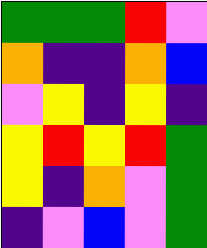[["green", "green", "green", "red", "violet"], ["orange", "indigo", "indigo", "orange", "blue"], ["violet", "yellow", "indigo", "yellow", "indigo"], ["yellow", "red", "yellow", "red", "green"], ["yellow", "indigo", "orange", "violet", "green"], ["indigo", "violet", "blue", "violet", "green"]]